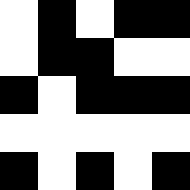[["white", "black", "white", "black", "black"], ["white", "black", "black", "white", "white"], ["black", "white", "black", "black", "black"], ["white", "white", "white", "white", "white"], ["black", "white", "black", "white", "black"]]